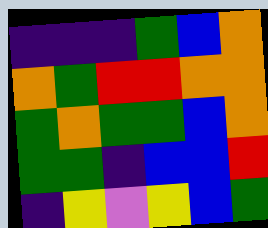[["indigo", "indigo", "indigo", "green", "blue", "orange"], ["orange", "green", "red", "red", "orange", "orange"], ["green", "orange", "green", "green", "blue", "orange"], ["green", "green", "indigo", "blue", "blue", "red"], ["indigo", "yellow", "violet", "yellow", "blue", "green"]]